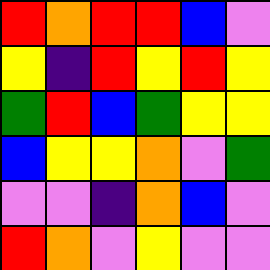[["red", "orange", "red", "red", "blue", "violet"], ["yellow", "indigo", "red", "yellow", "red", "yellow"], ["green", "red", "blue", "green", "yellow", "yellow"], ["blue", "yellow", "yellow", "orange", "violet", "green"], ["violet", "violet", "indigo", "orange", "blue", "violet"], ["red", "orange", "violet", "yellow", "violet", "violet"]]